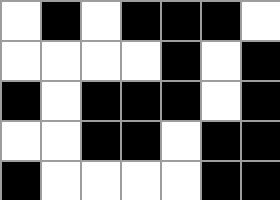[["white", "black", "white", "black", "black", "black", "white"], ["white", "white", "white", "white", "black", "white", "black"], ["black", "white", "black", "black", "black", "white", "black"], ["white", "white", "black", "black", "white", "black", "black"], ["black", "white", "white", "white", "white", "black", "black"]]